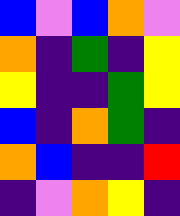[["blue", "violet", "blue", "orange", "violet"], ["orange", "indigo", "green", "indigo", "yellow"], ["yellow", "indigo", "indigo", "green", "yellow"], ["blue", "indigo", "orange", "green", "indigo"], ["orange", "blue", "indigo", "indigo", "red"], ["indigo", "violet", "orange", "yellow", "indigo"]]